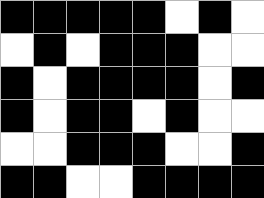[["black", "black", "black", "black", "black", "white", "black", "white"], ["white", "black", "white", "black", "black", "black", "white", "white"], ["black", "white", "black", "black", "black", "black", "white", "black"], ["black", "white", "black", "black", "white", "black", "white", "white"], ["white", "white", "black", "black", "black", "white", "white", "black"], ["black", "black", "white", "white", "black", "black", "black", "black"]]